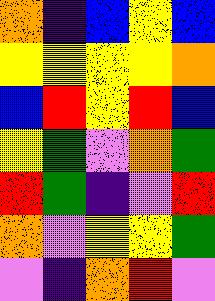[["orange", "indigo", "blue", "yellow", "blue"], ["yellow", "yellow", "yellow", "yellow", "orange"], ["blue", "red", "yellow", "red", "blue"], ["yellow", "green", "violet", "orange", "green"], ["red", "green", "indigo", "violet", "red"], ["orange", "violet", "yellow", "yellow", "green"], ["violet", "indigo", "orange", "red", "violet"]]